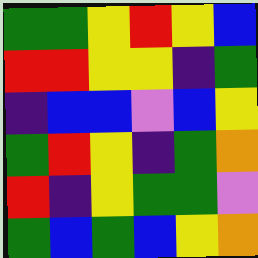[["green", "green", "yellow", "red", "yellow", "blue"], ["red", "red", "yellow", "yellow", "indigo", "green"], ["indigo", "blue", "blue", "violet", "blue", "yellow"], ["green", "red", "yellow", "indigo", "green", "orange"], ["red", "indigo", "yellow", "green", "green", "violet"], ["green", "blue", "green", "blue", "yellow", "orange"]]